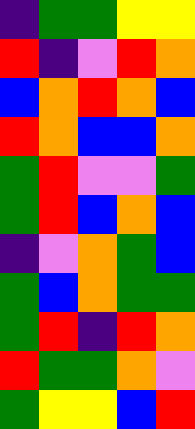[["indigo", "green", "green", "yellow", "yellow"], ["red", "indigo", "violet", "red", "orange"], ["blue", "orange", "red", "orange", "blue"], ["red", "orange", "blue", "blue", "orange"], ["green", "red", "violet", "violet", "green"], ["green", "red", "blue", "orange", "blue"], ["indigo", "violet", "orange", "green", "blue"], ["green", "blue", "orange", "green", "green"], ["green", "red", "indigo", "red", "orange"], ["red", "green", "green", "orange", "violet"], ["green", "yellow", "yellow", "blue", "red"]]